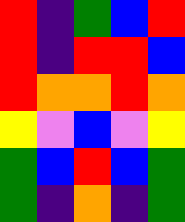[["red", "indigo", "green", "blue", "red"], ["red", "indigo", "red", "red", "blue"], ["red", "orange", "orange", "red", "orange"], ["yellow", "violet", "blue", "violet", "yellow"], ["green", "blue", "red", "blue", "green"], ["green", "indigo", "orange", "indigo", "green"]]